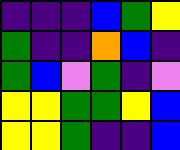[["indigo", "indigo", "indigo", "blue", "green", "yellow"], ["green", "indigo", "indigo", "orange", "blue", "indigo"], ["green", "blue", "violet", "green", "indigo", "violet"], ["yellow", "yellow", "green", "green", "yellow", "blue"], ["yellow", "yellow", "green", "indigo", "indigo", "blue"]]